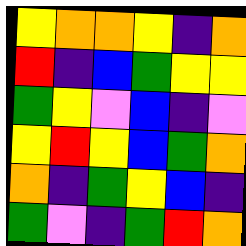[["yellow", "orange", "orange", "yellow", "indigo", "orange"], ["red", "indigo", "blue", "green", "yellow", "yellow"], ["green", "yellow", "violet", "blue", "indigo", "violet"], ["yellow", "red", "yellow", "blue", "green", "orange"], ["orange", "indigo", "green", "yellow", "blue", "indigo"], ["green", "violet", "indigo", "green", "red", "orange"]]